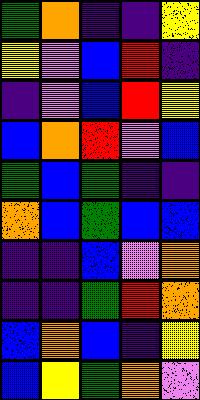[["green", "orange", "indigo", "indigo", "yellow"], ["yellow", "violet", "blue", "red", "indigo"], ["indigo", "violet", "blue", "red", "yellow"], ["blue", "orange", "red", "violet", "blue"], ["green", "blue", "green", "indigo", "indigo"], ["orange", "blue", "green", "blue", "blue"], ["indigo", "indigo", "blue", "violet", "orange"], ["indigo", "indigo", "green", "red", "orange"], ["blue", "orange", "blue", "indigo", "yellow"], ["blue", "yellow", "green", "orange", "violet"]]